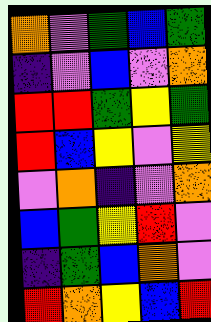[["orange", "violet", "green", "blue", "green"], ["indigo", "violet", "blue", "violet", "orange"], ["red", "red", "green", "yellow", "green"], ["red", "blue", "yellow", "violet", "yellow"], ["violet", "orange", "indigo", "violet", "orange"], ["blue", "green", "yellow", "red", "violet"], ["indigo", "green", "blue", "orange", "violet"], ["red", "orange", "yellow", "blue", "red"]]